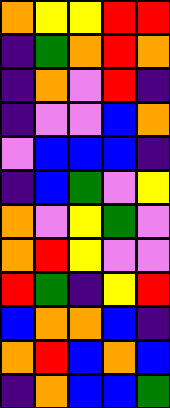[["orange", "yellow", "yellow", "red", "red"], ["indigo", "green", "orange", "red", "orange"], ["indigo", "orange", "violet", "red", "indigo"], ["indigo", "violet", "violet", "blue", "orange"], ["violet", "blue", "blue", "blue", "indigo"], ["indigo", "blue", "green", "violet", "yellow"], ["orange", "violet", "yellow", "green", "violet"], ["orange", "red", "yellow", "violet", "violet"], ["red", "green", "indigo", "yellow", "red"], ["blue", "orange", "orange", "blue", "indigo"], ["orange", "red", "blue", "orange", "blue"], ["indigo", "orange", "blue", "blue", "green"]]